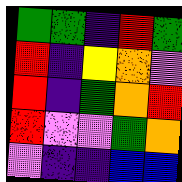[["green", "green", "indigo", "red", "green"], ["red", "indigo", "yellow", "orange", "violet"], ["red", "indigo", "green", "orange", "red"], ["red", "violet", "violet", "green", "orange"], ["violet", "indigo", "indigo", "blue", "blue"]]